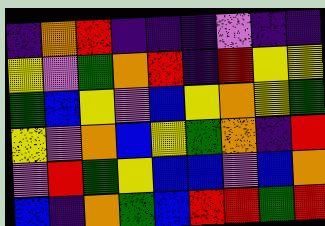[["indigo", "orange", "red", "indigo", "indigo", "indigo", "violet", "indigo", "indigo"], ["yellow", "violet", "green", "orange", "red", "indigo", "red", "yellow", "yellow"], ["green", "blue", "yellow", "violet", "blue", "yellow", "orange", "yellow", "green"], ["yellow", "violet", "orange", "blue", "yellow", "green", "orange", "indigo", "red"], ["violet", "red", "green", "yellow", "blue", "blue", "violet", "blue", "orange"], ["blue", "indigo", "orange", "green", "blue", "red", "red", "green", "red"]]